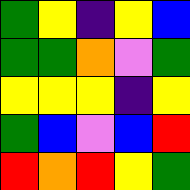[["green", "yellow", "indigo", "yellow", "blue"], ["green", "green", "orange", "violet", "green"], ["yellow", "yellow", "yellow", "indigo", "yellow"], ["green", "blue", "violet", "blue", "red"], ["red", "orange", "red", "yellow", "green"]]